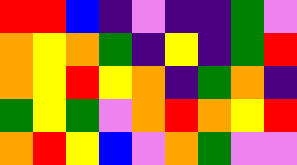[["red", "red", "blue", "indigo", "violet", "indigo", "indigo", "green", "violet"], ["orange", "yellow", "orange", "green", "indigo", "yellow", "indigo", "green", "red"], ["orange", "yellow", "red", "yellow", "orange", "indigo", "green", "orange", "indigo"], ["green", "yellow", "green", "violet", "orange", "red", "orange", "yellow", "red"], ["orange", "red", "yellow", "blue", "violet", "orange", "green", "violet", "violet"]]